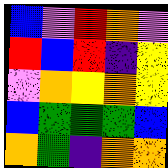[["blue", "violet", "red", "orange", "violet"], ["red", "blue", "red", "indigo", "yellow"], ["violet", "orange", "yellow", "orange", "yellow"], ["blue", "green", "green", "green", "blue"], ["orange", "green", "indigo", "orange", "orange"]]